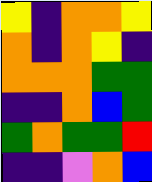[["yellow", "indigo", "orange", "orange", "yellow"], ["orange", "indigo", "orange", "yellow", "indigo"], ["orange", "orange", "orange", "green", "green"], ["indigo", "indigo", "orange", "blue", "green"], ["green", "orange", "green", "green", "red"], ["indigo", "indigo", "violet", "orange", "blue"]]